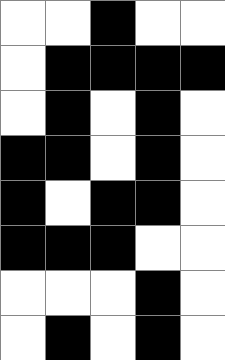[["white", "white", "black", "white", "white"], ["white", "black", "black", "black", "black"], ["white", "black", "white", "black", "white"], ["black", "black", "white", "black", "white"], ["black", "white", "black", "black", "white"], ["black", "black", "black", "white", "white"], ["white", "white", "white", "black", "white"], ["white", "black", "white", "black", "white"]]